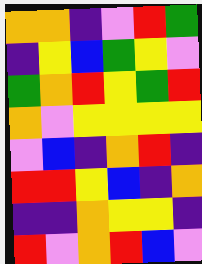[["orange", "orange", "indigo", "violet", "red", "green"], ["indigo", "yellow", "blue", "green", "yellow", "violet"], ["green", "orange", "red", "yellow", "green", "red"], ["orange", "violet", "yellow", "yellow", "yellow", "yellow"], ["violet", "blue", "indigo", "orange", "red", "indigo"], ["red", "red", "yellow", "blue", "indigo", "orange"], ["indigo", "indigo", "orange", "yellow", "yellow", "indigo"], ["red", "violet", "orange", "red", "blue", "violet"]]